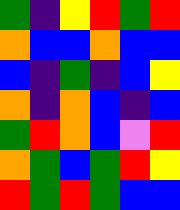[["green", "indigo", "yellow", "red", "green", "red"], ["orange", "blue", "blue", "orange", "blue", "blue"], ["blue", "indigo", "green", "indigo", "blue", "yellow"], ["orange", "indigo", "orange", "blue", "indigo", "blue"], ["green", "red", "orange", "blue", "violet", "red"], ["orange", "green", "blue", "green", "red", "yellow"], ["red", "green", "red", "green", "blue", "blue"]]